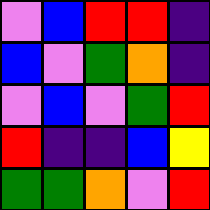[["violet", "blue", "red", "red", "indigo"], ["blue", "violet", "green", "orange", "indigo"], ["violet", "blue", "violet", "green", "red"], ["red", "indigo", "indigo", "blue", "yellow"], ["green", "green", "orange", "violet", "red"]]